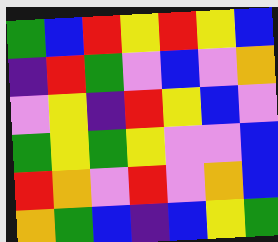[["green", "blue", "red", "yellow", "red", "yellow", "blue"], ["indigo", "red", "green", "violet", "blue", "violet", "orange"], ["violet", "yellow", "indigo", "red", "yellow", "blue", "violet"], ["green", "yellow", "green", "yellow", "violet", "violet", "blue"], ["red", "orange", "violet", "red", "violet", "orange", "blue"], ["orange", "green", "blue", "indigo", "blue", "yellow", "green"]]